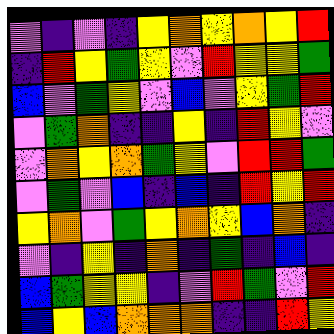[["violet", "indigo", "violet", "indigo", "yellow", "orange", "yellow", "orange", "yellow", "red"], ["indigo", "red", "yellow", "green", "yellow", "violet", "red", "yellow", "yellow", "green"], ["blue", "violet", "green", "yellow", "violet", "blue", "violet", "yellow", "green", "red"], ["violet", "green", "orange", "indigo", "indigo", "yellow", "indigo", "red", "yellow", "violet"], ["violet", "orange", "yellow", "orange", "green", "yellow", "violet", "red", "red", "green"], ["violet", "green", "violet", "blue", "indigo", "blue", "indigo", "red", "yellow", "red"], ["yellow", "orange", "violet", "green", "yellow", "orange", "yellow", "blue", "orange", "indigo"], ["violet", "indigo", "yellow", "indigo", "orange", "indigo", "green", "indigo", "blue", "indigo"], ["blue", "green", "yellow", "yellow", "indigo", "violet", "red", "green", "violet", "red"], ["blue", "yellow", "blue", "orange", "orange", "orange", "indigo", "indigo", "red", "yellow"]]